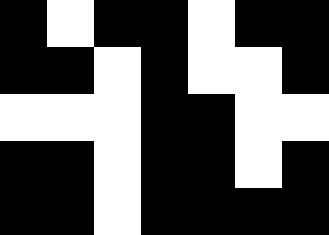[["black", "white", "black", "black", "white", "black", "black"], ["black", "black", "white", "black", "white", "white", "black"], ["white", "white", "white", "black", "black", "white", "white"], ["black", "black", "white", "black", "black", "white", "black"], ["black", "black", "white", "black", "black", "black", "black"]]